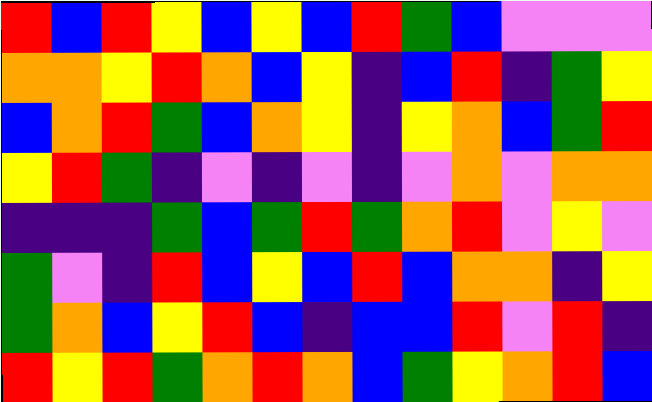[["red", "blue", "red", "yellow", "blue", "yellow", "blue", "red", "green", "blue", "violet", "violet", "violet"], ["orange", "orange", "yellow", "red", "orange", "blue", "yellow", "indigo", "blue", "red", "indigo", "green", "yellow"], ["blue", "orange", "red", "green", "blue", "orange", "yellow", "indigo", "yellow", "orange", "blue", "green", "red"], ["yellow", "red", "green", "indigo", "violet", "indigo", "violet", "indigo", "violet", "orange", "violet", "orange", "orange"], ["indigo", "indigo", "indigo", "green", "blue", "green", "red", "green", "orange", "red", "violet", "yellow", "violet"], ["green", "violet", "indigo", "red", "blue", "yellow", "blue", "red", "blue", "orange", "orange", "indigo", "yellow"], ["green", "orange", "blue", "yellow", "red", "blue", "indigo", "blue", "blue", "red", "violet", "red", "indigo"], ["red", "yellow", "red", "green", "orange", "red", "orange", "blue", "green", "yellow", "orange", "red", "blue"]]